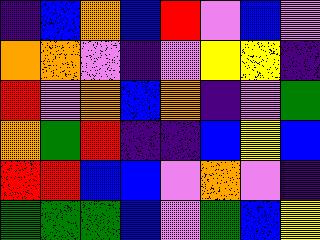[["indigo", "blue", "orange", "blue", "red", "violet", "blue", "violet"], ["orange", "orange", "violet", "indigo", "violet", "yellow", "yellow", "indigo"], ["red", "violet", "orange", "blue", "orange", "indigo", "violet", "green"], ["orange", "green", "red", "indigo", "indigo", "blue", "yellow", "blue"], ["red", "red", "blue", "blue", "violet", "orange", "violet", "indigo"], ["green", "green", "green", "blue", "violet", "green", "blue", "yellow"]]